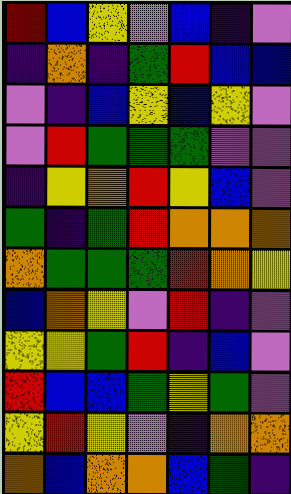[["red", "blue", "yellow", "violet", "blue", "indigo", "violet"], ["indigo", "orange", "indigo", "green", "red", "blue", "blue"], ["violet", "indigo", "blue", "yellow", "blue", "yellow", "violet"], ["violet", "red", "green", "green", "green", "violet", "violet"], ["indigo", "yellow", "orange", "red", "yellow", "blue", "violet"], ["green", "indigo", "green", "red", "orange", "orange", "orange"], ["orange", "green", "green", "green", "red", "orange", "yellow"], ["blue", "orange", "yellow", "violet", "red", "indigo", "violet"], ["yellow", "yellow", "green", "red", "indigo", "blue", "violet"], ["red", "blue", "blue", "green", "yellow", "green", "violet"], ["yellow", "red", "yellow", "violet", "indigo", "orange", "orange"], ["orange", "blue", "orange", "orange", "blue", "green", "indigo"]]